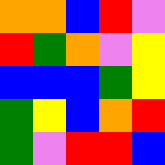[["orange", "orange", "blue", "red", "violet"], ["red", "green", "orange", "violet", "yellow"], ["blue", "blue", "blue", "green", "yellow"], ["green", "yellow", "blue", "orange", "red"], ["green", "violet", "red", "red", "blue"]]